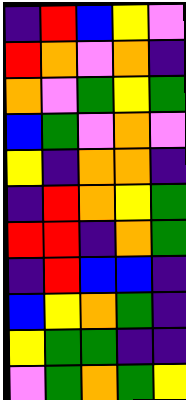[["indigo", "red", "blue", "yellow", "violet"], ["red", "orange", "violet", "orange", "indigo"], ["orange", "violet", "green", "yellow", "green"], ["blue", "green", "violet", "orange", "violet"], ["yellow", "indigo", "orange", "orange", "indigo"], ["indigo", "red", "orange", "yellow", "green"], ["red", "red", "indigo", "orange", "green"], ["indigo", "red", "blue", "blue", "indigo"], ["blue", "yellow", "orange", "green", "indigo"], ["yellow", "green", "green", "indigo", "indigo"], ["violet", "green", "orange", "green", "yellow"]]